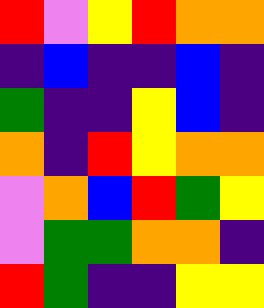[["red", "violet", "yellow", "red", "orange", "orange"], ["indigo", "blue", "indigo", "indigo", "blue", "indigo"], ["green", "indigo", "indigo", "yellow", "blue", "indigo"], ["orange", "indigo", "red", "yellow", "orange", "orange"], ["violet", "orange", "blue", "red", "green", "yellow"], ["violet", "green", "green", "orange", "orange", "indigo"], ["red", "green", "indigo", "indigo", "yellow", "yellow"]]